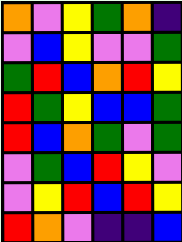[["orange", "violet", "yellow", "green", "orange", "indigo"], ["violet", "blue", "yellow", "violet", "violet", "green"], ["green", "red", "blue", "orange", "red", "yellow"], ["red", "green", "yellow", "blue", "blue", "green"], ["red", "blue", "orange", "green", "violet", "green"], ["violet", "green", "blue", "red", "yellow", "violet"], ["violet", "yellow", "red", "blue", "red", "yellow"], ["red", "orange", "violet", "indigo", "indigo", "blue"]]